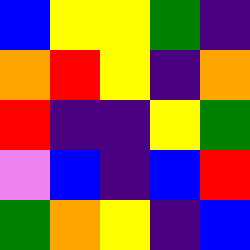[["blue", "yellow", "yellow", "green", "indigo"], ["orange", "red", "yellow", "indigo", "orange"], ["red", "indigo", "indigo", "yellow", "green"], ["violet", "blue", "indigo", "blue", "red"], ["green", "orange", "yellow", "indigo", "blue"]]